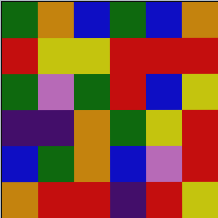[["green", "orange", "blue", "green", "blue", "orange"], ["red", "yellow", "yellow", "red", "red", "red"], ["green", "violet", "green", "red", "blue", "yellow"], ["indigo", "indigo", "orange", "green", "yellow", "red"], ["blue", "green", "orange", "blue", "violet", "red"], ["orange", "red", "red", "indigo", "red", "yellow"]]